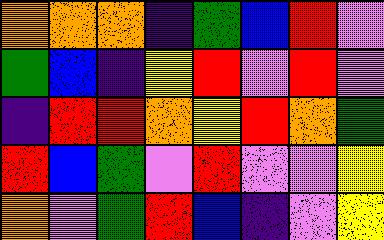[["orange", "orange", "orange", "indigo", "green", "blue", "red", "violet"], ["green", "blue", "indigo", "yellow", "red", "violet", "red", "violet"], ["indigo", "red", "red", "orange", "yellow", "red", "orange", "green"], ["red", "blue", "green", "violet", "red", "violet", "violet", "yellow"], ["orange", "violet", "green", "red", "blue", "indigo", "violet", "yellow"]]